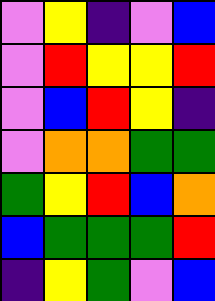[["violet", "yellow", "indigo", "violet", "blue"], ["violet", "red", "yellow", "yellow", "red"], ["violet", "blue", "red", "yellow", "indigo"], ["violet", "orange", "orange", "green", "green"], ["green", "yellow", "red", "blue", "orange"], ["blue", "green", "green", "green", "red"], ["indigo", "yellow", "green", "violet", "blue"]]